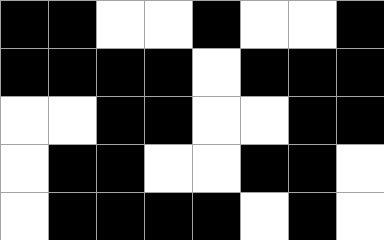[["black", "black", "white", "white", "black", "white", "white", "black"], ["black", "black", "black", "black", "white", "black", "black", "black"], ["white", "white", "black", "black", "white", "white", "black", "black"], ["white", "black", "black", "white", "white", "black", "black", "white"], ["white", "black", "black", "black", "black", "white", "black", "white"]]